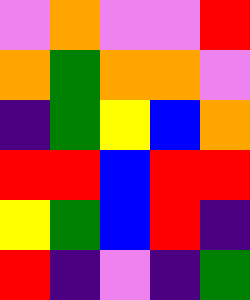[["violet", "orange", "violet", "violet", "red"], ["orange", "green", "orange", "orange", "violet"], ["indigo", "green", "yellow", "blue", "orange"], ["red", "red", "blue", "red", "red"], ["yellow", "green", "blue", "red", "indigo"], ["red", "indigo", "violet", "indigo", "green"]]